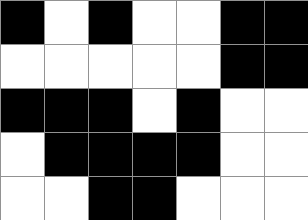[["black", "white", "black", "white", "white", "black", "black"], ["white", "white", "white", "white", "white", "black", "black"], ["black", "black", "black", "white", "black", "white", "white"], ["white", "black", "black", "black", "black", "white", "white"], ["white", "white", "black", "black", "white", "white", "white"]]